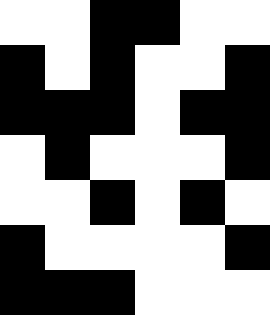[["white", "white", "black", "black", "white", "white"], ["black", "white", "black", "white", "white", "black"], ["black", "black", "black", "white", "black", "black"], ["white", "black", "white", "white", "white", "black"], ["white", "white", "black", "white", "black", "white"], ["black", "white", "white", "white", "white", "black"], ["black", "black", "black", "white", "white", "white"]]